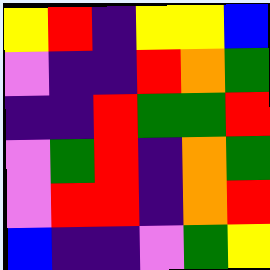[["yellow", "red", "indigo", "yellow", "yellow", "blue"], ["violet", "indigo", "indigo", "red", "orange", "green"], ["indigo", "indigo", "red", "green", "green", "red"], ["violet", "green", "red", "indigo", "orange", "green"], ["violet", "red", "red", "indigo", "orange", "red"], ["blue", "indigo", "indigo", "violet", "green", "yellow"]]